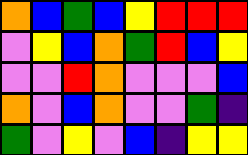[["orange", "blue", "green", "blue", "yellow", "red", "red", "red"], ["violet", "yellow", "blue", "orange", "green", "red", "blue", "yellow"], ["violet", "violet", "red", "orange", "violet", "violet", "violet", "blue"], ["orange", "violet", "blue", "orange", "violet", "violet", "green", "indigo"], ["green", "violet", "yellow", "violet", "blue", "indigo", "yellow", "yellow"]]